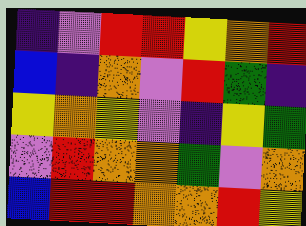[["indigo", "violet", "red", "red", "yellow", "orange", "red"], ["blue", "indigo", "orange", "violet", "red", "green", "indigo"], ["yellow", "orange", "yellow", "violet", "indigo", "yellow", "green"], ["violet", "red", "orange", "orange", "green", "violet", "orange"], ["blue", "red", "red", "orange", "orange", "red", "yellow"]]